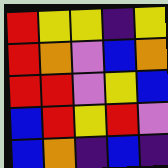[["red", "yellow", "yellow", "indigo", "yellow"], ["red", "orange", "violet", "blue", "orange"], ["red", "red", "violet", "yellow", "blue"], ["blue", "red", "yellow", "red", "violet"], ["blue", "orange", "indigo", "blue", "indigo"]]